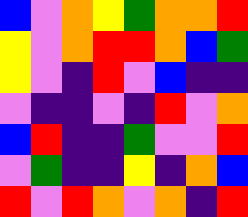[["blue", "violet", "orange", "yellow", "green", "orange", "orange", "red"], ["yellow", "violet", "orange", "red", "red", "orange", "blue", "green"], ["yellow", "violet", "indigo", "red", "violet", "blue", "indigo", "indigo"], ["violet", "indigo", "indigo", "violet", "indigo", "red", "violet", "orange"], ["blue", "red", "indigo", "indigo", "green", "violet", "violet", "red"], ["violet", "green", "indigo", "indigo", "yellow", "indigo", "orange", "blue"], ["red", "violet", "red", "orange", "violet", "orange", "indigo", "red"]]